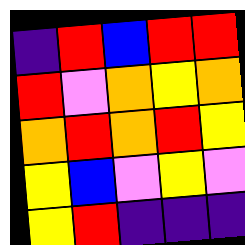[["indigo", "red", "blue", "red", "red"], ["red", "violet", "orange", "yellow", "orange"], ["orange", "red", "orange", "red", "yellow"], ["yellow", "blue", "violet", "yellow", "violet"], ["yellow", "red", "indigo", "indigo", "indigo"]]